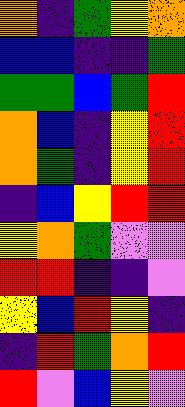[["orange", "indigo", "green", "yellow", "orange"], ["blue", "blue", "indigo", "indigo", "green"], ["green", "green", "blue", "green", "red"], ["orange", "blue", "indigo", "yellow", "red"], ["orange", "green", "indigo", "yellow", "red"], ["indigo", "blue", "yellow", "red", "red"], ["yellow", "orange", "green", "violet", "violet"], ["red", "red", "indigo", "indigo", "violet"], ["yellow", "blue", "red", "yellow", "indigo"], ["indigo", "red", "green", "orange", "red"], ["red", "violet", "blue", "yellow", "violet"]]